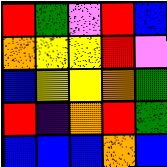[["red", "green", "violet", "red", "blue"], ["orange", "yellow", "yellow", "red", "violet"], ["blue", "yellow", "yellow", "orange", "green"], ["red", "indigo", "orange", "red", "green"], ["blue", "blue", "blue", "orange", "blue"]]